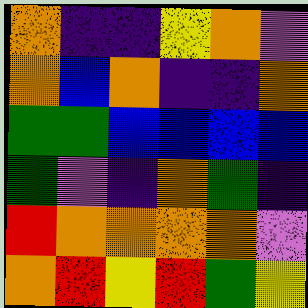[["orange", "indigo", "indigo", "yellow", "orange", "violet"], ["orange", "blue", "orange", "indigo", "indigo", "orange"], ["green", "green", "blue", "blue", "blue", "blue"], ["green", "violet", "indigo", "orange", "green", "indigo"], ["red", "orange", "orange", "orange", "orange", "violet"], ["orange", "red", "yellow", "red", "green", "yellow"]]